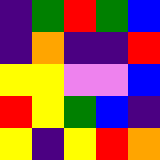[["indigo", "green", "red", "green", "blue"], ["indigo", "orange", "indigo", "indigo", "red"], ["yellow", "yellow", "violet", "violet", "blue"], ["red", "yellow", "green", "blue", "indigo"], ["yellow", "indigo", "yellow", "red", "orange"]]